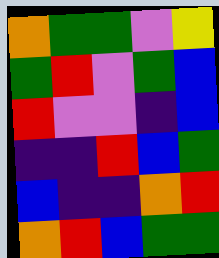[["orange", "green", "green", "violet", "yellow"], ["green", "red", "violet", "green", "blue"], ["red", "violet", "violet", "indigo", "blue"], ["indigo", "indigo", "red", "blue", "green"], ["blue", "indigo", "indigo", "orange", "red"], ["orange", "red", "blue", "green", "green"]]